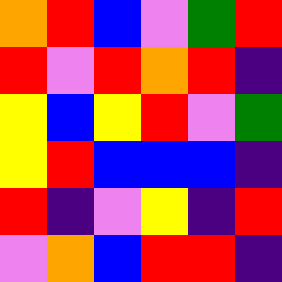[["orange", "red", "blue", "violet", "green", "red"], ["red", "violet", "red", "orange", "red", "indigo"], ["yellow", "blue", "yellow", "red", "violet", "green"], ["yellow", "red", "blue", "blue", "blue", "indigo"], ["red", "indigo", "violet", "yellow", "indigo", "red"], ["violet", "orange", "blue", "red", "red", "indigo"]]